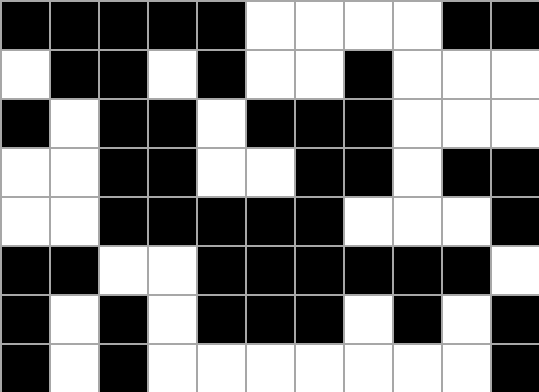[["black", "black", "black", "black", "black", "white", "white", "white", "white", "black", "black"], ["white", "black", "black", "white", "black", "white", "white", "black", "white", "white", "white"], ["black", "white", "black", "black", "white", "black", "black", "black", "white", "white", "white"], ["white", "white", "black", "black", "white", "white", "black", "black", "white", "black", "black"], ["white", "white", "black", "black", "black", "black", "black", "white", "white", "white", "black"], ["black", "black", "white", "white", "black", "black", "black", "black", "black", "black", "white"], ["black", "white", "black", "white", "black", "black", "black", "white", "black", "white", "black"], ["black", "white", "black", "white", "white", "white", "white", "white", "white", "white", "black"]]